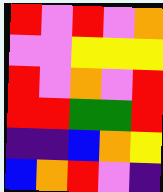[["red", "violet", "red", "violet", "orange"], ["violet", "violet", "yellow", "yellow", "yellow"], ["red", "violet", "orange", "violet", "red"], ["red", "red", "green", "green", "red"], ["indigo", "indigo", "blue", "orange", "yellow"], ["blue", "orange", "red", "violet", "indigo"]]